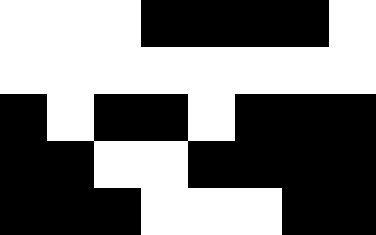[["white", "white", "white", "black", "black", "black", "black", "white"], ["white", "white", "white", "white", "white", "white", "white", "white"], ["black", "white", "black", "black", "white", "black", "black", "black"], ["black", "black", "white", "white", "black", "black", "black", "black"], ["black", "black", "black", "white", "white", "white", "black", "black"]]